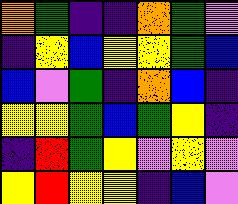[["orange", "green", "indigo", "indigo", "orange", "green", "violet"], ["indigo", "yellow", "blue", "yellow", "yellow", "green", "blue"], ["blue", "violet", "green", "indigo", "orange", "blue", "indigo"], ["yellow", "yellow", "green", "blue", "green", "yellow", "indigo"], ["indigo", "red", "green", "yellow", "violet", "yellow", "violet"], ["yellow", "red", "yellow", "yellow", "indigo", "blue", "violet"]]